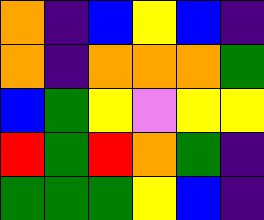[["orange", "indigo", "blue", "yellow", "blue", "indigo"], ["orange", "indigo", "orange", "orange", "orange", "green"], ["blue", "green", "yellow", "violet", "yellow", "yellow"], ["red", "green", "red", "orange", "green", "indigo"], ["green", "green", "green", "yellow", "blue", "indigo"]]